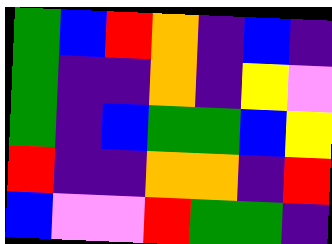[["green", "blue", "red", "orange", "indigo", "blue", "indigo"], ["green", "indigo", "indigo", "orange", "indigo", "yellow", "violet"], ["green", "indigo", "blue", "green", "green", "blue", "yellow"], ["red", "indigo", "indigo", "orange", "orange", "indigo", "red"], ["blue", "violet", "violet", "red", "green", "green", "indigo"]]